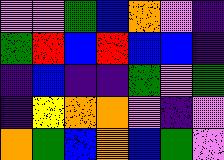[["violet", "violet", "green", "blue", "orange", "violet", "indigo"], ["green", "red", "blue", "red", "blue", "blue", "indigo"], ["indigo", "blue", "indigo", "indigo", "green", "violet", "green"], ["indigo", "yellow", "orange", "orange", "violet", "indigo", "violet"], ["orange", "green", "blue", "orange", "blue", "green", "violet"]]